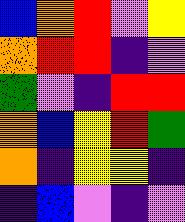[["blue", "orange", "red", "violet", "yellow"], ["orange", "red", "red", "indigo", "violet"], ["green", "violet", "indigo", "red", "red"], ["orange", "blue", "yellow", "red", "green"], ["orange", "indigo", "yellow", "yellow", "indigo"], ["indigo", "blue", "violet", "indigo", "violet"]]